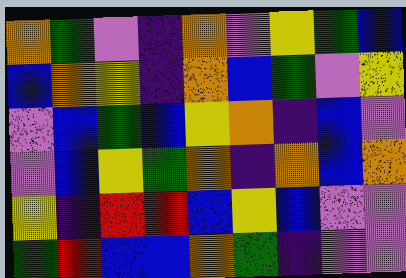[["orange", "green", "violet", "indigo", "orange", "violet", "yellow", "green", "blue"], ["blue", "orange", "yellow", "indigo", "orange", "blue", "green", "violet", "yellow"], ["violet", "blue", "green", "blue", "yellow", "orange", "indigo", "blue", "violet"], ["violet", "blue", "yellow", "green", "orange", "indigo", "orange", "blue", "orange"], ["yellow", "indigo", "red", "red", "blue", "yellow", "blue", "violet", "violet"], ["green", "red", "blue", "blue", "orange", "green", "indigo", "violet", "violet"]]